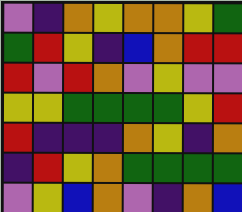[["violet", "indigo", "orange", "yellow", "orange", "orange", "yellow", "green"], ["green", "red", "yellow", "indigo", "blue", "orange", "red", "red"], ["red", "violet", "red", "orange", "violet", "yellow", "violet", "violet"], ["yellow", "yellow", "green", "green", "green", "green", "yellow", "red"], ["red", "indigo", "indigo", "indigo", "orange", "yellow", "indigo", "orange"], ["indigo", "red", "yellow", "orange", "green", "green", "green", "green"], ["violet", "yellow", "blue", "orange", "violet", "indigo", "orange", "blue"]]